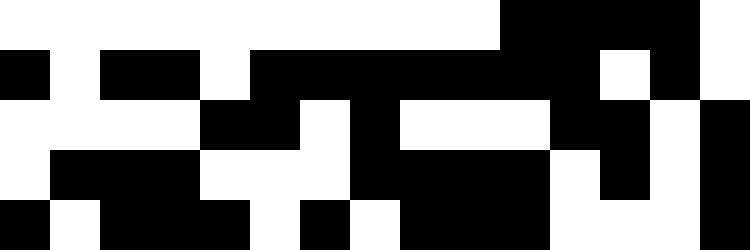[["white", "white", "white", "white", "white", "white", "white", "white", "white", "white", "black", "black", "black", "black", "white"], ["black", "white", "black", "black", "white", "black", "black", "black", "black", "black", "black", "black", "white", "black", "white"], ["white", "white", "white", "white", "black", "black", "white", "black", "white", "white", "white", "black", "black", "white", "black"], ["white", "black", "black", "black", "white", "white", "white", "black", "black", "black", "black", "white", "black", "white", "black"], ["black", "white", "black", "black", "black", "white", "black", "white", "black", "black", "black", "white", "white", "white", "black"]]